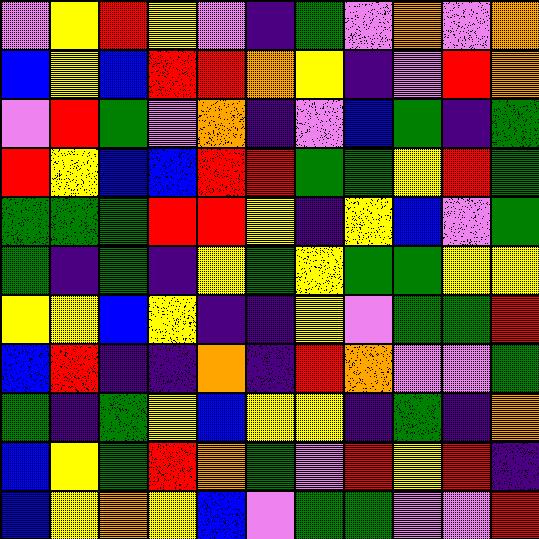[["violet", "yellow", "red", "yellow", "violet", "indigo", "green", "violet", "orange", "violet", "orange"], ["blue", "yellow", "blue", "red", "red", "orange", "yellow", "indigo", "violet", "red", "orange"], ["violet", "red", "green", "violet", "orange", "indigo", "violet", "blue", "green", "indigo", "green"], ["red", "yellow", "blue", "blue", "red", "red", "green", "green", "yellow", "red", "green"], ["green", "green", "green", "red", "red", "yellow", "indigo", "yellow", "blue", "violet", "green"], ["green", "indigo", "green", "indigo", "yellow", "green", "yellow", "green", "green", "yellow", "yellow"], ["yellow", "yellow", "blue", "yellow", "indigo", "indigo", "yellow", "violet", "green", "green", "red"], ["blue", "red", "indigo", "indigo", "orange", "indigo", "red", "orange", "violet", "violet", "green"], ["green", "indigo", "green", "yellow", "blue", "yellow", "yellow", "indigo", "green", "indigo", "orange"], ["blue", "yellow", "green", "red", "orange", "green", "violet", "red", "yellow", "red", "indigo"], ["blue", "yellow", "orange", "yellow", "blue", "violet", "green", "green", "violet", "violet", "red"]]